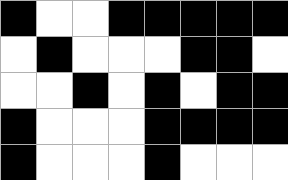[["black", "white", "white", "black", "black", "black", "black", "black"], ["white", "black", "white", "white", "white", "black", "black", "white"], ["white", "white", "black", "white", "black", "white", "black", "black"], ["black", "white", "white", "white", "black", "black", "black", "black"], ["black", "white", "white", "white", "black", "white", "white", "white"]]